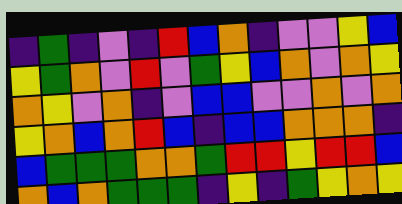[["indigo", "green", "indigo", "violet", "indigo", "red", "blue", "orange", "indigo", "violet", "violet", "yellow", "blue"], ["yellow", "green", "orange", "violet", "red", "violet", "green", "yellow", "blue", "orange", "violet", "orange", "yellow"], ["orange", "yellow", "violet", "orange", "indigo", "violet", "blue", "blue", "violet", "violet", "orange", "violet", "orange"], ["yellow", "orange", "blue", "orange", "red", "blue", "indigo", "blue", "blue", "orange", "orange", "orange", "indigo"], ["blue", "green", "green", "green", "orange", "orange", "green", "red", "red", "yellow", "red", "red", "blue"], ["orange", "blue", "orange", "green", "green", "green", "indigo", "yellow", "indigo", "green", "yellow", "orange", "yellow"]]